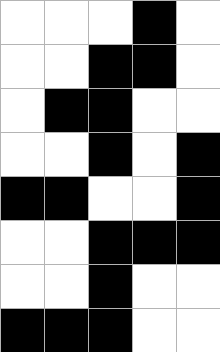[["white", "white", "white", "black", "white"], ["white", "white", "black", "black", "white"], ["white", "black", "black", "white", "white"], ["white", "white", "black", "white", "black"], ["black", "black", "white", "white", "black"], ["white", "white", "black", "black", "black"], ["white", "white", "black", "white", "white"], ["black", "black", "black", "white", "white"]]